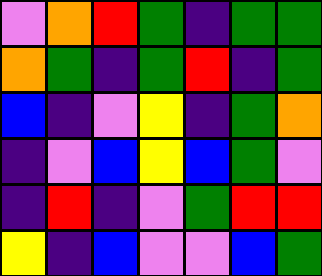[["violet", "orange", "red", "green", "indigo", "green", "green"], ["orange", "green", "indigo", "green", "red", "indigo", "green"], ["blue", "indigo", "violet", "yellow", "indigo", "green", "orange"], ["indigo", "violet", "blue", "yellow", "blue", "green", "violet"], ["indigo", "red", "indigo", "violet", "green", "red", "red"], ["yellow", "indigo", "blue", "violet", "violet", "blue", "green"]]